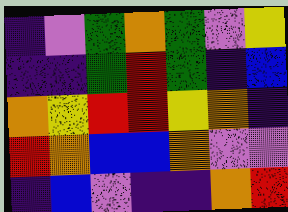[["indigo", "violet", "green", "orange", "green", "violet", "yellow"], ["indigo", "indigo", "green", "red", "green", "indigo", "blue"], ["orange", "yellow", "red", "red", "yellow", "orange", "indigo"], ["red", "orange", "blue", "blue", "orange", "violet", "violet"], ["indigo", "blue", "violet", "indigo", "indigo", "orange", "red"]]